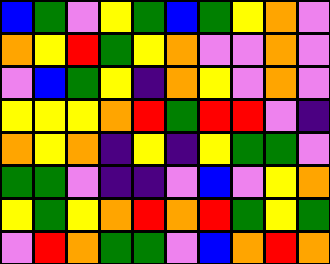[["blue", "green", "violet", "yellow", "green", "blue", "green", "yellow", "orange", "violet"], ["orange", "yellow", "red", "green", "yellow", "orange", "violet", "violet", "orange", "violet"], ["violet", "blue", "green", "yellow", "indigo", "orange", "yellow", "violet", "orange", "violet"], ["yellow", "yellow", "yellow", "orange", "red", "green", "red", "red", "violet", "indigo"], ["orange", "yellow", "orange", "indigo", "yellow", "indigo", "yellow", "green", "green", "violet"], ["green", "green", "violet", "indigo", "indigo", "violet", "blue", "violet", "yellow", "orange"], ["yellow", "green", "yellow", "orange", "red", "orange", "red", "green", "yellow", "green"], ["violet", "red", "orange", "green", "green", "violet", "blue", "orange", "red", "orange"]]